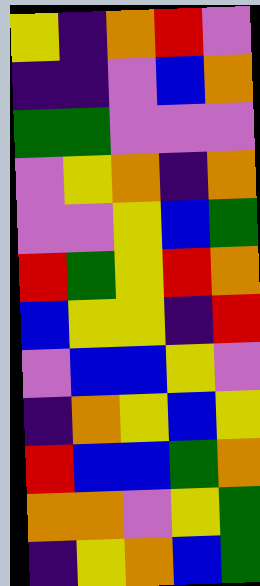[["yellow", "indigo", "orange", "red", "violet"], ["indigo", "indigo", "violet", "blue", "orange"], ["green", "green", "violet", "violet", "violet"], ["violet", "yellow", "orange", "indigo", "orange"], ["violet", "violet", "yellow", "blue", "green"], ["red", "green", "yellow", "red", "orange"], ["blue", "yellow", "yellow", "indigo", "red"], ["violet", "blue", "blue", "yellow", "violet"], ["indigo", "orange", "yellow", "blue", "yellow"], ["red", "blue", "blue", "green", "orange"], ["orange", "orange", "violet", "yellow", "green"], ["indigo", "yellow", "orange", "blue", "green"]]